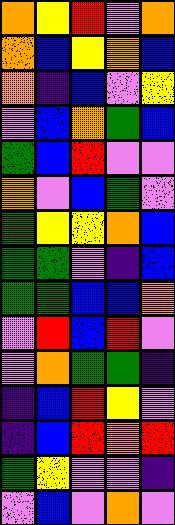[["orange", "yellow", "red", "violet", "orange"], ["orange", "blue", "yellow", "orange", "blue"], ["orange", "indigo", "blue", "violet", "yellow"], ["violet", "blue", "orange", "green", "blue"], ["green", "blue", "red", "violet", "violet"], ["orange", "violet", "blue", "green", "violet"], ["green", "yellow", "yellow", "orange", "blue"], ["green", "green", "violet", "indigo", "blue"], ["green", "green", "blue", "blue", "orange"], ["violet", "red", "blue", "red", "violet"], ["violet", "orange", "green", "green", "indigo"], ["indigo", "blue", "red", "yellow", "violet"], ["indigo", "blue", "red", "orange", "red"], ["green", "yellow", "violet", "violet", "indigo"], ["violet", "blue", "violet", "orange", "violet"]]